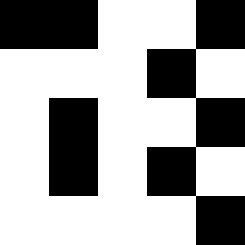[["black", "black", "white", "white", "black"], ["white", "white", "white", "black", "white"], ["white", "black", "white", "white", "black"], ["white", "black", "white", "black", "white"], ["white", "white", "white", "white", "black"]]